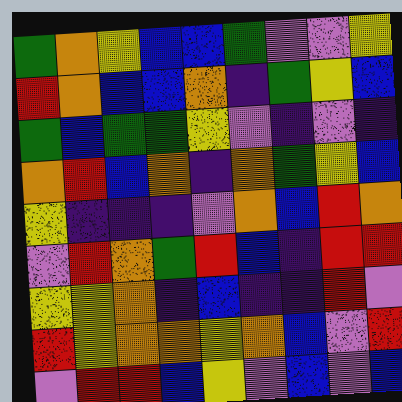[["green", "orange", "yellow", "blue", "blue", "green", "violet", "violet", "yellow"], ["red", "orange", "blue", "blue", "orange", "indigo", "green", "yellow", "blue"], ["green", "blue", "green", "green", "yellow", "violet", "indigo", "violet", "indigo"], ["orange", "red", "blue", "orange", "indigo", "orange", "green", "yellow", "blue"], ["yellow", "indigo", "indigo", "indigo", "violet", "orange", "blue", "red", "orange"], ["violet", "red", "orange", "green", "red", "blue", "indigo", "red", "red"], ["yellow", "yellow", "orange", "indigo", "blue", "indigo", "indigo", "red", "violet"], ["red", "yellow", "orange", "orange", "yellow", "orange", "blue", "violet", "red"], ["violet", "red", "red", "blue", "yellow", "violet", "blue", "violet", "blue"]]